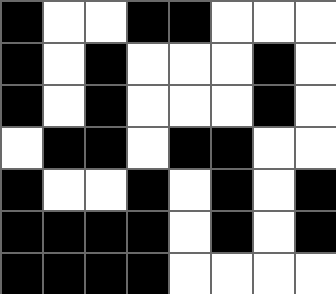[["black", "white", "white", "black", "black", "white", "white", "white"], ["black", "white", "black", "white", "white", "white", "black", "white"], ["black", "white", "black", "white", "white", "white", "black", "white"], ["white", "black", "black", "white", "black", "black", "white", "white"], ["black", "white", "white", "black", "white", "black", "white", "black"], ["black", "black", "black", "black", "white", "black", "white", "black"], ["black", "black", "black", "black", "white", "white", "white", "white"]]